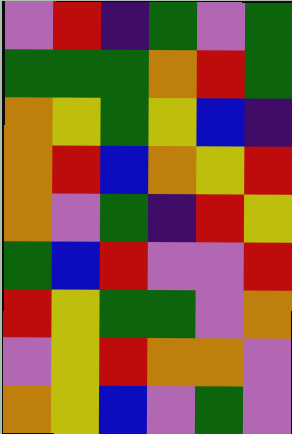[["violet", "red", "indigo", "green", "violet", "green"], ["green", "green", "green", "orange", "red", "green"], ["orange", "yellow", "green", "yellow", "blue", "indigo"], ["orange", "red", "blue", "orange", "yellow", "red"], ["orange", "violet", "green", "indigo", "red", "yellow"], ["green", "blue", "red", "violet", "violet", "red"], ["red", "yellow", "green", "green", "violet", "orange"], ["violet", "yellow", "red", "orange", "orange", "violet"], ["orange", "yellow", "blue", "violet", "green", "violet"]]